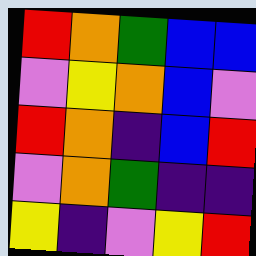[["red", "orange", "green", "blue", "blue"], ["violet", "yellow", "orange", "blue", "violet"], ["red", "orange", "indigo", "blue", "red"], ["violet", "orange", "green", "indigo", "indigo"], ["yellow", "indigo", "violet", "yellow", "red"]]